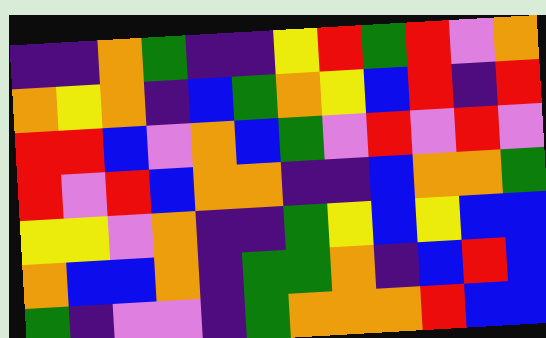[["indigo", "indigo", "orange", "green", "indigo", "indigo", "yellow", "red", "green", "red", "violet", "orange"], ["orange", "yellow", "orange", "indigo", "blue", "green", "orange", "yellow", "blue", "red", "indigo", "red"], ["red", "red", "blue", "violet", "orange", "blue", "green", "violet", "red", "violet", "red", "violet"], ["red", "violet", "red", "blue", "orange", "orange", "indigo", "indigo", "blue", "orange", "orange", "green"], ["yellow", "yellow", "violet", "orange", "indigo", "indigo", "green", "yellow", "blue", "yellow", "blue", "blue"], ["orange", "blue", "blue", "orange", "indigo", "green", "green", "orange", "indigo", "blue", "red", "blue"], ["green", "indigo", "violet", "violet", "indigo", "green", "orange", "orange", "orange", "red", "blue", "blue"]]